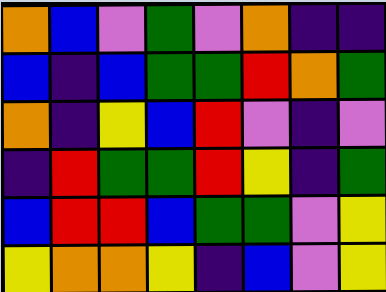[["orange", "blue", "violet", "green", "violet", "orange", "indigo", "indigo"], ["blue", "indigo", "blue", "green", "green", "red", "orange", "green"], ["orange", "indigo", "yellow", "blue", "red", "violet", "indigo", "violet"], ["indigo", "red", "green", "green", "red", "yellow", "indigo", "green"], ["blue", "red", "red", "blue", "green", "green", "violet", "yellow"], ["yellow", "orange", "orange", "yellow", "indigo", "blue", "violet", "yellow"]]